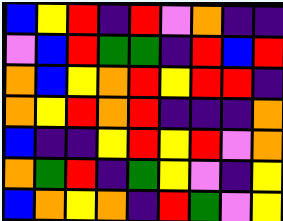[["blue", "yellow", "red", "indigo", "red", "violet", "orange", "indigo", "indigo"], ["violet", "blue", "red", "green", "green", "indigo", "red", "blue", "red"], ["orange", "blue", "yellow", "orange", "red", "yellow", "red", "red", "indigo"], ["orange", "yellow", "red", "orange", "red", "indigo", "indigo", "indigo", "orange"], ["blue", "indigo", "indigo", "yellow", "red", "yellow", "red", "violet", "orange"], ["orange", "green", "red", "indigo", "green", "yellow", "violet", "indigo", "yellow"], ["blue", "orange", "yellow", "orange", "indigo", "red", "green", "violet", "yellow"]]